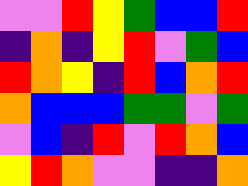[["violet", "violet", "red", "yellow", "green", "blue", "blue", "red"], ["indigo", "orange", "indigo", "yellow", "red", "violet", "green", "blue"], ["red", "orange", "yellow", "indigo", "red", "blue", "orange", "red"], ["orange", "blue", "blue", "blue", "green", "green", "violet", "green"], ["violet", "blue", "indigo", "red", "violet", "red", "orange", "blue"], ["yellow", "red", "orange", "violet", "violet", "indigo", "indigo", "orange"]]